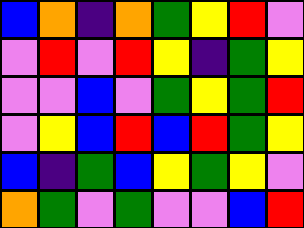[["blue", "orange", "indigo", "orange", "green", "yellow", "red", "violet"], ["violet", "red", "violet", "red", "yellow", "indigo", "green", "yellow"], ["violet", "violet", "blue", "violet", "green", "yellow", "green", "red"], ["violet", "yellow", "blue", "red", "blue", "red", "green", "yellow"], ["blue", "indigo", "green", "blue", "yellow", "green", "yellow", "violet"], ["orange", "green", "violet", "green", "violet", "violet", "blue", "red"]]